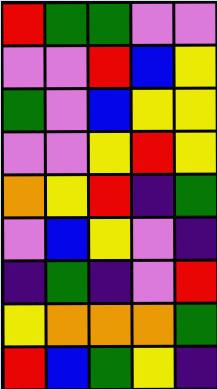[["red", "green", "green", "violet", "violet"], ["violet", "violet", "red", "blue", "yellow"], ["green", "violet", "blue", "yellow", "yellow"], ["violet", "violet", "yellow", "red", "yellow"], ["orange", "yellow", "red", "indigo", "green"], ["violet", "blue", "yellow", "violet", "indigo"], ["indigo", "green", "indigo", "violet", "red"], ["yellow", "orange", "orange", "orange", "green"], ["red", "blue", "green", "yellow", "indigo"]]